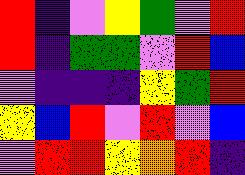[["red", "indigo", "violet", "yellow", "green", "violet", "red"], ["red", "indigo", "green", "green", "violet", "red", "blue"], ["violet", "indigo", "indigo", "indigo", "yellow", "green", "red"], ["yellow", "blue", "red", "violet", "red", "violet", "blue"], ["violet", "red", "red", "yellow", "orange", "red", "indigo"]]